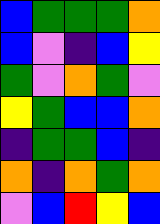[["blue", "green", "green", "green", "orange"], ["blue", "violet", "indigo", "blue", "yellow"], ["green", "violet", "orange", "green", "violet"], ["yellow", "green", "blue", "blue", "orange"], ["indigo", "green", "green", "blue", "indigo"], ["orange", "indigo", "orange", "green", "orange"], ["violet", "blue", "red", "yellow", "blue"]]